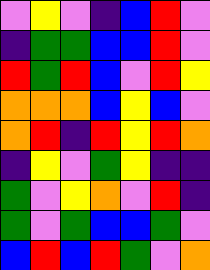[["violet", "yellow", "violet", "indigo", "blue", "red", "violet"], ["indigo", "green", "green", "blue", "blue", "red", "violet"], ["red", "green", "red", "blue", "violet", "red", "yellow"], ["orange", "orange", "orange", "blue", "yellow", "blue", "violet"], ["orange", "red", "indigo", "red", "yellow", "red", "orange"], ["indigo", "yellow", "violet", "green", "yellow", "indigo", "indigo"], ["green", "violet", "yellow", "orange", "violet", "red", "indigo"], ["green", "violet", "green", "blue", "blue", "green", "violet"], ["blue", "red", "blue", "red", "green", "violet", "orange"]]